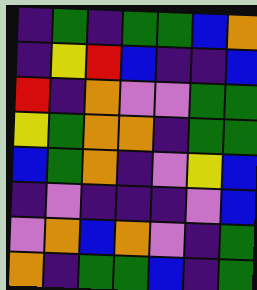[["indigo", "green", "indigo", "green", "green", "blue", "orange"], ["indigo", "yellow", "red", "blue", "indigo", "indigo", "blue"], ["red", "indigo", "orange", "violet", "violet", "green", "green"], ["yellow", "green", "orange", "orange", "indigo", "green", "green"], ["blue", "green", "orange", "indigo", "violet", "yellow", "blue"], ["indigo", "violet", "indigo", "indigo", "indigo", "violet", "blue"], ["violet", "orange", "blue", "orange", "violet", "indigo", "green"], ["orange", "indigo", "green", "green", "blue", "indigo", "green"]]